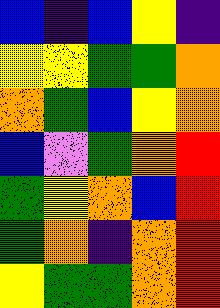[["blue", "indigo", "blue", "yellow", "indigo"], ["yellow", "yellow", "green", "green", "orange"], ["orange", "green", "blue", "yellow", "orange"], ["blue", "violet", "green", "orange", "red"], ["green", "yellow", "orange", "blue", "red"], ["green", "orange", "indigo", "orange", "red"], ["yellow", "green", "green", "orange", "red"]]